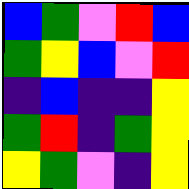[["blue", "green", "violet", "red", "blue"], ["green", "yellow", "blue", "violet", "red"], ["indigo", "blue", "indigo", "indigo", "yellow"], ["green", "red", "indigo", "green", "yellow"], ["yellow", "green", "violet", "indigo", "yellow"]]